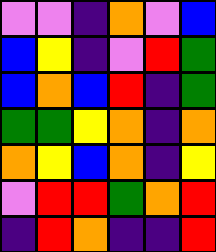[["violet", "violet", "indigo", "orange", "violet", "blue"], ["blue", "yellow", "indigo", "violet", "red", "green"], ["blue", "orange", "blue", "red", "indigo", "green"], ["green", "green", "yellow", "orange", "indigo", "orange"], ["orange", "yellow", "blue", "orange", "indigo", "yellow"], ["violet", "red", "red", "green", "orange", "red"], ["indigo", "red", "orange", "indigo", "indigo", "red"]]